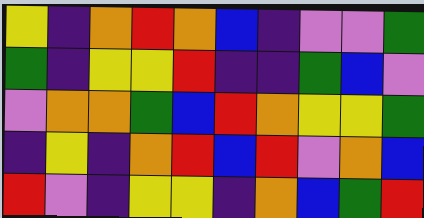[["yellow", "indigo", "orange", "red", "orange", "blue", "indigo", "violet", "violet", "green"], ["green", "indigo", "yellow", "yellow", "red", "indigo", "indigo", "green", "blue", "violet"], ["violet", "orange", "orange", "green", "blue", "red", "orange", "yellow", "yellow", "green"], ["indigo", "yellow", "indigo", "orange", "red", "blue", "red", "violet", "orange", "blue"], ["red", "violet", "indigo", "yellow", "yellow", "indigo", "orange", "blue", "green", "red"]]